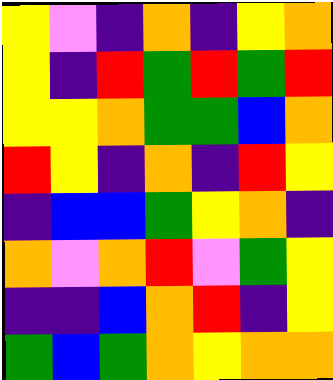[["yellow", "violet", "indigo", "orange", "indigo", "yellow", "orange"], ["yellow", "indigo", "red", "green", "red", "green", "red"], ["yellow", "yellow", "orange", "green", "green", "blue", "orange"], ["red", "yellow", "indigo", "orange", "indigo", "red", "yellow"], ["indigo", "blue", "blue", "green", "yellow", "orange", "indigo"], ["orange", "violet", "orange", "red", "violet", "green", "yellow"], ["indigo", "indigo", "blue", "orange", "red", "indigo", "yellow"], ["green", "blue", "green", "orange", "yellow", "orange", "orange"]]